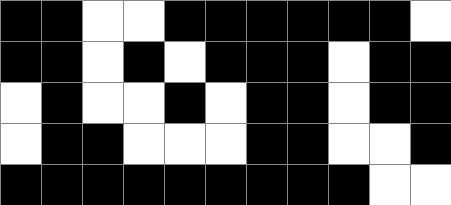[["black", "black", "white", "white", "black", "black", "black", "black", "black", "black", "white"], ["black", "black", "white", "black", "white", "black", "black", "black", "white", "black", "black"], ["white", "black", "white", "white", "black", "white", "black", "black", "white", "black", "black"], ["white", "black", "black", "white", "white", "white", "black", "black", "white", "white", "black"], ["black", "black", "black", "black", "black", "black", "black", "black", "black", "white", "white"]]